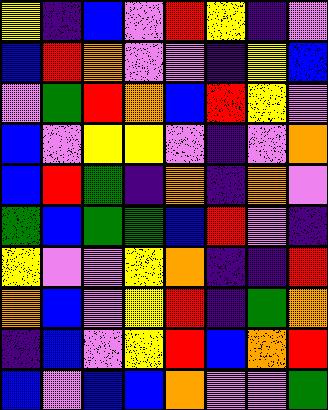[["yellow", "indigo", "blue", "violet", "red", "yellow", "indigo", "violet"], ["blue", "red", "orange", "violet", "violet", "indigo", "yellow", "blue"], ["violet", "green", "red", "orange", "blue", "red", "yellow", "violet"], ["blue", "violet", "yellow", "yellow", "violet", "indigo", "violet", "orange"], ["blue", "red", "green", "indigo", "orange", "indigo", "orange", "violet"], ["green", "blue", "green", "green", "blue", "red", "violet", "indigo"], ["yellow", "violet", "violet", "yellow", "orange", "indigo", "indigo", "red"], ["orange", "blue", "violet", "yellow", "red", "indigo", "green", "orange"], ["indigo", "blue", "violet", "yellow", "red", "blue", "orange", "red"], ["blue", "violet", "blue", "blue", "orange", "violet", "violet", "green"]]